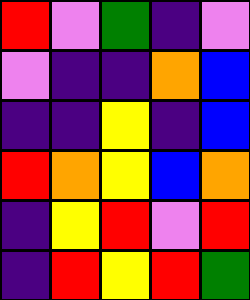[["red", "violet", "green", "indigo", "violet"], ["violet", "indigo", "indigo", "orange", "blue"], ["indigo", "indigo", "yellow", "indigo", "blue"], ["red", "orange", "yellow", "blue", "orange"], ["indigo", "yellow", "red", "violet", "red"], ["indigo", "red", "yellow", "red", "green"]]